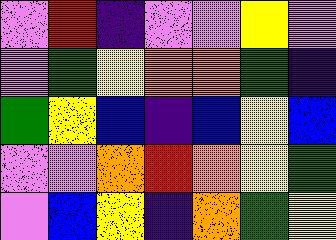[["violet", "red", "indigo", "violet", "violet", "yellow", "violet"], ["violet", "green", "yellow", "orange", "orange", "green", "indigo"], ["green", "yellow", "blue", "indigo", "blue", "yellow", "blue"], ["violet", "violet", "orange", "red", "orange", "yellow", "green"], ["violet", "blue", "yellow", "indigo", "orange", "green", "yellow"]]